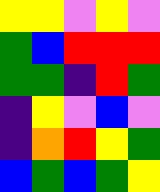[["yellow", "yellow", "violet", "yellow", "violet"], ["green", "blue", "red", "red", "red"], ["green", "green", "indigo", "red", "green"], ["indigo", "yellow", "violet", "blue", "violet"], ["indigo", "orange", "red", "yellow", "green"], ["blue", "green", "blue", "green", "yellow"]]